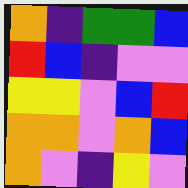[["orange", "indigo", "green", "green", "blue"], ["red", "blue", "indigo", "violet", "violet"], ["yellow", "yellow", "violet", "blue", "red"], ["orange", "orange", "violet", "orange", "blue"], ["orange", "violet", "indigo", "yellow", "violet"]]